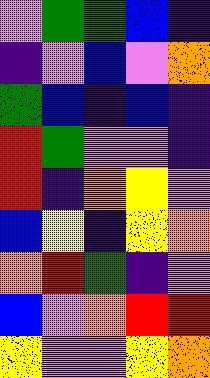[["violet", "green", "green", "blue", "indigo"], ["indigo", "violet", "blue", "violet", "orange"], ["green", "blue", "indigo", "blue", "indigo"], ["red", "green", "violet", "violet", "indigo"], ["red", "indigo", "orange", "yellow", "violet"], ["blue", "yellow", "indigo", "yellow", "orange"], ["orange", "red", "green", "indigo", "violet"], ["blue", "violet", "orange", "red", "red"], ["yellow", "violet", "violet", "yellow", "orange"]]